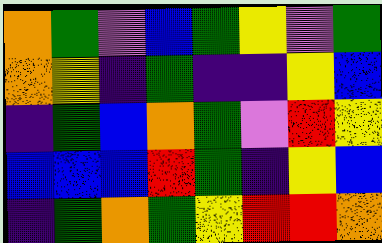[["orange", "green", "violet", "blue", "green", "yellow", "violet", "green"], ["orange", "yellow", "indigo", "green", "indigo", "indigo", "yellow", "blue"], ["indigo", "green", "blue", "orange", "green", "violet", "red", "yellow"], ["blue", "blue", "blue", "red", "green", "indigo", "yellow", "blue"], ["indigo", "green", "orange", "green", "yellow", "red", "red", "orange"]]